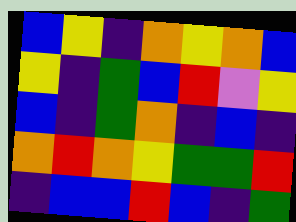[["blue", "yellow", "indigo", "orange", "yellow", "orange", "blue"], ["yellow", "indigo", "green", "blue", "red", "violet", "yellow"], ["blue", "indigo", "green", "orange", "indigo", "blue", "indigo"], ["orange", "red", "orange", "yellow", "green", "green", "red"], ["indigo", "blue", "blue", "red", "blue", "indigo", "green"]]